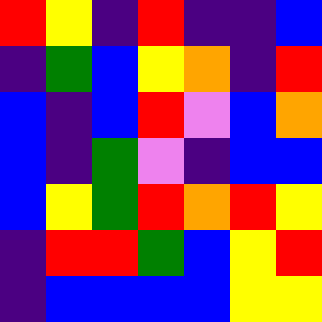[["red", "yellow", "indigo", "red", "indigo", "indigo", "blue"], ["indigo", "green", "blue", "yellow", "orange", "indigo", "red"], ["blue", "indigo", "blue", "red", "violet", "blue", "orange"], ["blue", "indigo", "green", "violet", "indigo", "blue", "blue"], ["blue", "yellow", "green", "red", "orange", "red", "yellow"], ["indigo", "red", "red", "green", "blue", "yellow", "red"], ["indigo", "blue", "blue", "blue", "blue", "yellow", "yellow"]]